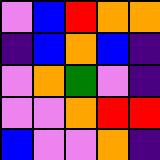[["violet", "blue", "red", "orange", "orange"], ["indigo", "blue", "orange", "blue", "indigo"], ["violet", "orange", "green", "violet", "indigo"], ["violet", "violet", "orange", "red", "red"], ["blue", "violet", "violet", "orange", "indigo"]]